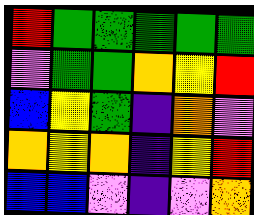[["red", "green", "green", "green", "green", "green"], ["violet", "green", "green", "orange", "yellow", "red"], ["blue", "yellow", "green", "indigo", "orange", "violet"], ["orange", "yellow", "orange", "indigo", "yellow", "red"], ["blue", "blue", "violet", "indigo", "violet", "orange"]]